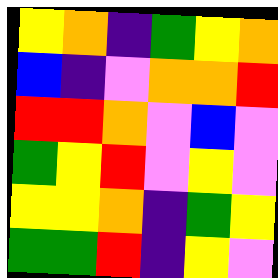[["yellow", "orange", "indigo", "green", "yellow", "orange"], ["blue", "indigo", "violet", "orange", "orange", "red"], ["red", "red", "orange", "violet", "blue", "violet"], ["green", "yellow", "red", "violet", "yellow", "violet"], ["yellow", "yellow", "orange", "indigo", "green", "yellow"], ["green", "green", "red", "indigo", "yellow", "violet"]]